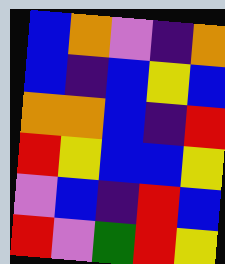[["blue", "orange", "violet", "indigo", "orange"], ["blue", "indigo", "blue", "yellow", "blue"], ["orange", "orange", "blue", "indigo", "red"], ["red", "yellow", "blue", "blue", "yellow"], ["violet", "blue", "indigo", "red", "blue"], ["red", "violet", "green", "red", "yellow"]]